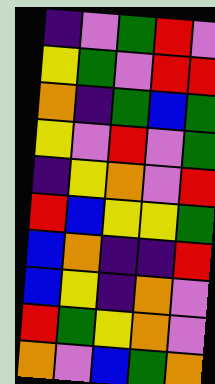[["indigo", "violet", "green", "red", "violet"], ["yellow", "green", "violet", "red", "red"], ["orange", "indigo", "green", "blue", "green"], ["yellow", "violet", "red", "violet", "green"], ["indigo", "yellow", "orange", "violet", "red"], ["red", "blue", "yellow", "yellow", "green"], ["blue", "orange", "indigo", "indigo", "red"], ["blue", "yellow", "indigo", "orange", "violet"], ["red", "green", "yellow", "orange", "violet"], ["orange", "violet", "blue", "green", "orange"]]